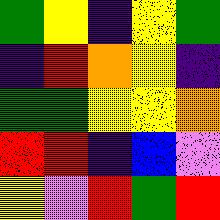[["green", "yellow", "indigo", "yellow", "green"], ["indigo", "red", "orange", "yellow", "indigo"], ["green", "green", "yellow", "yellow", "orange"], ["red", "red", "indigo", "blue", "violet"], ["yellow", "violet", "red", "green", "red"]]